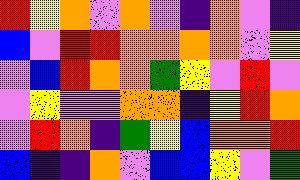[["red", "yellow", "orange", "violet", "orange", "violet", "indigo", "orange", "violet", "indigo"], ["blue", "violet", "red", "red", "orange", "orange", "orange", "orange", "violet", "yellow"], ["violet", "blue", "red", "orange", "orange", "green", "yellow", "violet", "red", "violet"], ["violet", "yellow", "violet", "violet", "orange", "orange", "indigo", "yellow", "red", "orange"], ["violet", "red", "orange", "indigo", "green", "yellow", "blue", "orange", "orange", "red"], ["blue", "indigo", "indigo", "orange", "violet", "blue", "blue", "yellow", "violet", "green"]]